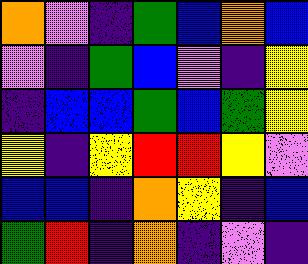[["orange", "violet", "indigo", "green", "blue", "orange", "blue"], ["violet", "indigo", "green", "blue", "violet", "indigo", "yellow"], ["indigo", "blue", "blue", "green", "blue", "green", "yellow"], ["yellow", "indigo", "yellow", "red", "red", "yellow", "violet"], ["blue", "blue", "indigo", "orange", "yellow", "indigo", "blue"], ["green", "red", "indigo", "orange", "indigo", "violet", "indigo"]]